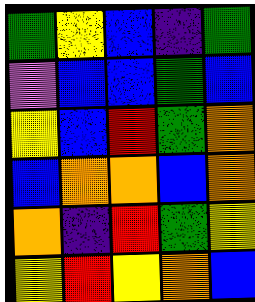[["green", "yellow", "blue", "indigo", "green"], ["violet", "blue", "blue", "green", "blue"], ["yellow", "blue", "red", "green", "orange"], ["blue", "orange", "orange", "blue", "orange"], ["orange", "indigo", "red", "green", "yellow"], ["yellow", "red", "yellow", "orange", "blue"]]